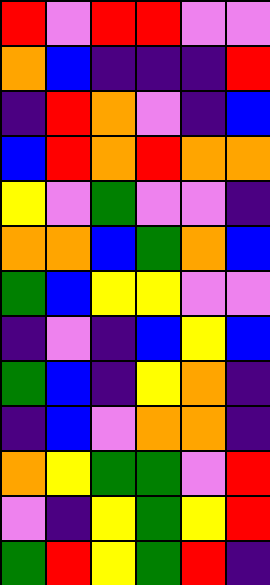[["red", "violet", "red", "red", "violet", "violet"], ["orange", "blue", "indigo", "indigo", "indigo", "red"], ["indigo", "red", "orange", "violet", "indigo", "blue"], ["blue", "red", "orange", "red", "orange", "orange"], ["yellow", "violet", "green", "violet", "violet", "indigo"], ["orange", "orange", "blue", "green", "orange", "blue"], ["green", "blue", "yellow", "yellow", "violet", "violet"], ["indigo", "violet", "indigo", "blue", "yellow", "blue"], ["green", "blue", "indigo", "yellow", "orange", "indigo"], ["indigo", "blue", "violet", "orange", "orange", "indigo"], ["orange", "yellow", "green", "green", "violet", "red"], ["violet", "indigo", "yellow", "green", "yellow", "red"], ["green", "red", "yellow", "green", "red", "indigo"]]